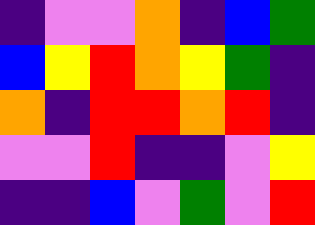[["indigo", "violet", "violet", "orange", "indigo", "blue", "green"], ["blue", "yellow", "red", "orange", "yellow", "green", "indigo"], ["orange", "indigo", "red", "red", "orange", "red", "indigo"], ["violet", "violet", "red", "indigo", "indigo", "violet", "yellow"], ["indigo", "indigo", "blue", "violet", "green", "violet", "red"]]